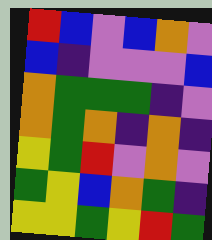[["red", "blue", "violet", "blue", "orange", "violet"], ["blue", "indigo", "violet", "violet", "violet", "blue"], ["orange", "green", "green", "green", "indigo", "violet"], ["orange", "green", "orange", "indigo", "orange", "indigo"], ["yellow", "green", "red", "violet", "orange", "violet"], ["green", "yellow", "blue", "orange", "green", "indigo"], ["yellow", "yellow", "green", "yellow", "red", "green"]]